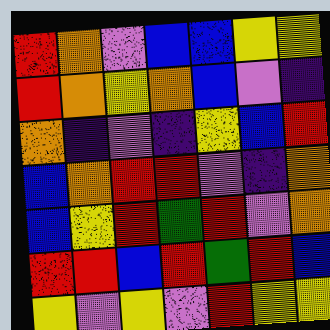[["red", "orange", "violet", "blue", "blue", "yellow", "yellow"], ["red", "orange", "yellow", "orange", "blue", "violet", "indigo"], ["orange", "indigo", "violet", "indigo", "yellow", "blue", "red"], ["blue", "orange", "red", "red", "violet", "indigo", "orange"], ["blue", "yellow", "red", "green", "red", "violet", "orange"], ["red", "red", "blue", "red", "green", "red", "blue"], ["yellow", "violet", "yellow", "violet", "red", "yellow", "yellow"]]